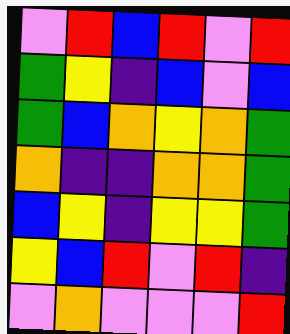[["violet", "red", "blue", "red", "violet", "red"], ["green", "yellow", "indigo", "blue", "violet", "blue"], ["green", "blue", "orange", "yellow", "orange", "green"], ["orange", "indigo", "indigo", "orange", "orange", "green"], ["blue", "yellow", "indigo", "yellow", "yellow", "green"], ["yellow", "blue", "red", "violet", "red", "indigo"], ["violet", "orange", "violet", "violet", "violet", "red"]]